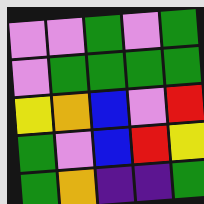[["violet", "violet", "green", "violet", "green"], ["violet", "green", "green", "green", "green"], ["yellow", "orange", "blue", "violet", "red"], ["green", "violet", "blue", "red", "yellow"], ["green", "orange", "indigo", "indigo", "green"]]